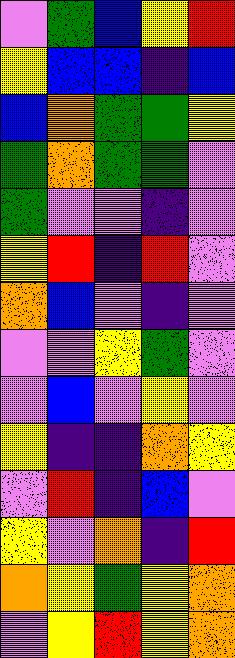[["violet", "green", "blue", "yellow", "red"], ["yellow", "blue", "blue", "indigo", "blue"], ["blue", "orange", "green", "green", "yellow"], ["green", "orange", "green", "green", "violet"], ["green", "violet", "violet", "indigo", "violet"], ["yellow", "red", "indigo", "red", "violet"], ["orange", "blue", "violet", "indigo", "violet"], ["violet", "violet", "yellow", "green", "violet"], ["violet", "blue", "violet", "yellow", "violet"], ["yellow", "indigo", "indigo", "orange", "yellow"], ["violet", "red", "indigo", "blue", "violet"], ["yellow", "violet", "orange", "indigo", "red"], ["orange", "yellow", "green", "yellow", "orange"], ["violet", "yellow", "red", "yellow", "orange"]]